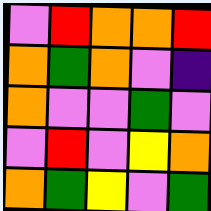[["violet", "red", "orange", "orange", "red"], ["orange", "green", "orange", "violet", "indigo"], ["orange", "violet", "violet", "green", "violet"], ["violet", "red", "violet", "yellow", "orange"], ["orange", "green", "yellow", "violet", "green"]]